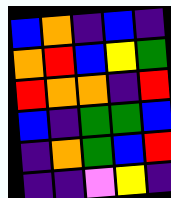[["blue", "orange", "indigo", "blue", "indigo"], ["orange", "red", "blue", "yellow", "green"], ["red", "orange", "orange", "indigo", "red"], ["blue", "indigo", "green", "green", "blue"], ["indigo", "orange", "green", "blue", "red"], ["indigo", "indigo", "violet", "yellow", "indigo"]]